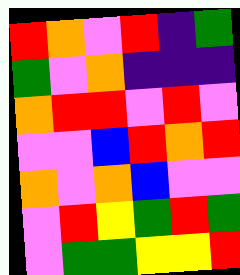[["red", "orange", "violet", "red", "indigo", "green"], ["green", "violet", "orange", "indigo", "indigo", "indigo"], ["orange", "red", "red", "violet", "red", "violet"], ["violet", "violet", "blue", "red", "orange", "red"], ["orange", "violet", "orange", "blue", "violet", "violet"], ["violet", "red", "yellow", "green", "red", "green"], ["violet", "green", "green", "yellow", "yellow", "red"]]